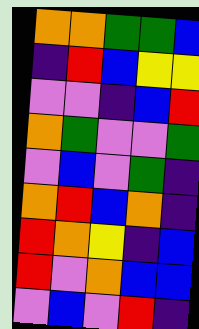[["orange", "orange", "green", "green", "blue"], ["indigo", "red", "blue", "yellow", "yellow"], ["violet", "violet", "indigo", "blue", "red"], ["orange", "green", "violet", "violet", "green"], ["violet", "blue", "violet", "green", "indigo"], ["orange", "red", "blue", "orange", "indigo"], ["red", "orange", "yellow", "indigo", "blue"], ["red", "violet", "orange", "blue", "blue"], ["violet", "blue", "violet", "red", "indigo"]]